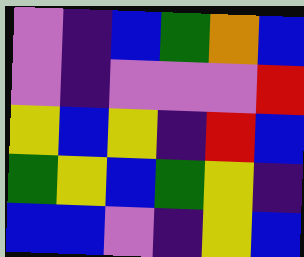[["violet", "indigo", "blue", "green", "orange", "blue"], ["violet", "indigo", "violet", "violet", "violet", "red"], ["yellow", "blue", "yellow", "indigo", "red", "blue"], ["green", "yellow", "blue", "green", "yellow", "indigo"], ["blue", "blue", "violet", "indigo", "yellow", "blue"]]